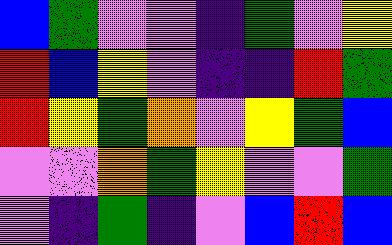[["blue", "green", "violet", "violet", "indigo", "green", "violet", "yellow"], ["red", "blue", "yellow", "violet", "indigo", "indigo", "red", "green"], ["red", "yellow", "green", "orange", "violet", "yellow", "green", "blue"], ["violet", "violet", "orange", "green", "yellow", "violet", "violet", "green"], ["violet", "indigo", "green", "indigo", "violet", "blue", "red", "blue"]]